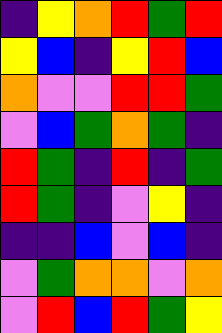[["indigo", "yellow", "orange", "red", "green", "red"], ["yellow", "blue", "indigo", "yellow", "red", "blue"], ["orange", "violet", "violet", "red", "red", "green"], ["violet", "blue", "green", "orange", "green", "indigo"], ["red", "green", "indigo", "red", "indigo", "green"], ["red", "green", "indigo", "violet", "yellow", "indigo"], ["indigo", "indigo", "blue", "violet", "blue", "indigo"], ["violet", "green", "orange", "orange", "violet", "orange"], ["violet", "red", "blue", "red", "green", "yellow"]]